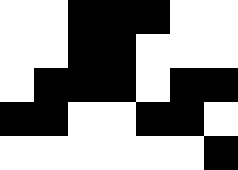[["white", "white", "black", "black", "black", "white", "white"], ["white", "white", "black", "black", "white", "white", "white"], ["white", "black", "black", "black", "white", "black", "black"], ["black", "black", "white", "white", "black", "black", "white"], ["white", "white", "white", "white", "white", "white", "black"]]